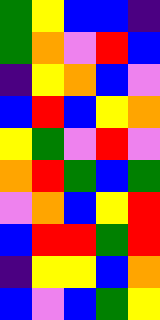[["green", "yellow", "blue", "blue", "indigo"], ["green", "orange", "violet", "red", "blue"], ["indigo", "yellow", "orange", "blue", "violet"], ["blue", "red", "blue", "yellow", "orange"], ["yellow", "green", "violet", "red", "violet"], ["orange", "red", "green", "blue", "green"], ["violet", "orange", "blue", "yellow", "red"], ["blue", "red", "red", "green", "red"], ["indigo", "yellow", "yellow", "blue", "orange"], ["blue", "violet", "blue", "green", "yellow"]]